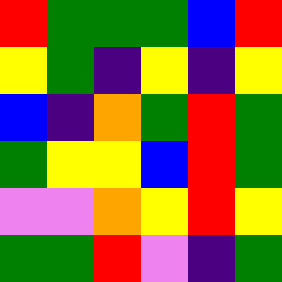[["red", "green", "green", "green", "blue", "red"], ["yellow", "green", "indigo", "yellow", "indigo", "yellow"], ["blue", "indigo", "orange", "green", "red", "green"], ["green", "yellow", "yellow", "blue", "red", "green"], ["violet", "violet", "orange", "yellow", "red", "yellow"], ["green", "green", "red", "violet", "indigo", "green"]]